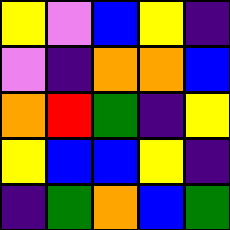[["yellow", "violet", "blue", "yellow", "indigo"], ["violet", "indigo", "orange", "orange", "blue"], ["orange", "red", "green", "indigo", "yellow"], ["yellow", "blue", "blue", "yellow", "indigo"], ["indigo", "green", "orange", "blue", "green"]]